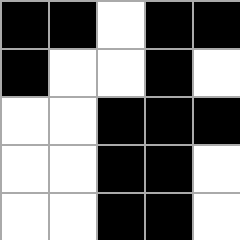[["black", "black", "white", "black", "black"], ["black", "white", "white", "black", "white"], ["white", "white", "black", "black", "black"], ["white", "white", "black", "black", "white"], ["white", "white", "black", "black", "white"]]